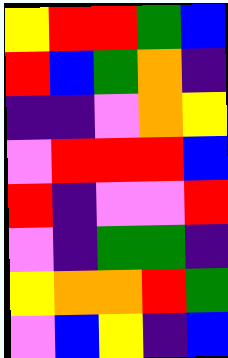[["yellow", "red", "red", "green", "blue"], ["red", "blue", "green", "orange", "indigo"], ["indigo", "indigo", "violet", "orange", "yellow"], ["violet", "red", "red", "red", "blue"], ["red", "indigo", "violet", "violet", "red"], ["violet", "indigo", "green", "green", "indigo"], ["yellow", "orange", "orange", "red", "green"], ["violet", "blue", "yellow", "indigo", "blue"]]